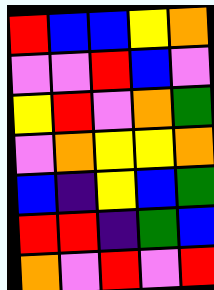[["red", "blue", "blue", "yellow", "orange"], ["violet", "violet", "red", "blue", "violet"], ["yellow", "red", "violet", "orange", "green"], ["violet", "orange", "yellow", "yellow", "orange"], ["blue", "indigo", "yellow", "blue", "green"], ["red", "red", "indigo", "green", "blue"], ["orange", "violet", "red", "violet", "red"]]